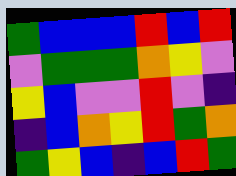[["green", "blue", "blue", "blue", "red", "blue", "red"], ["violet", "green", "green", "green", "orange", "yellow", "violet"], ["yellow", "blue", "violet", "violet", "red", "violet", "indigo"], ["indigo", "blue", "orange", "yellow", "red", "green", "orange"], ["green", "yellow", "blue", "indigo", "blue", "red", "green"]]